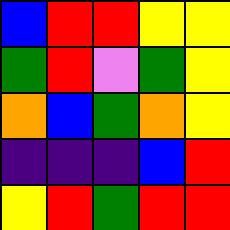[["blue", "red", "red", "yellow", "yellow"], ["green", "red", "violet", "green", "yellow"], ["orange", "blue", "green", "orange", "yellow"], ["indigo", "indigo", "indigo", "blue", "red"], ["yellow", "red", "green", "red", "red"]]